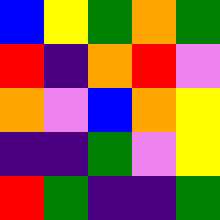[["blue", "yellow", "green", "orange", "green"], ["red", "indigo", "orange", "red", "violet"], ["orange", "violet", "blue", "orange", "yellow"], ["indigo", "indigo", "green", "violet", "yellow"], ["red", "green", "indigo", "indigo", "green"]]